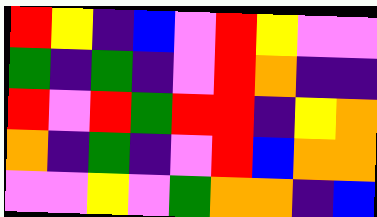[["red", "yellow", "indigo", "blue", "violet", "red", "yellow", "violet", "violet"], ["green", "indigo", "green", "indigo", "violet", "red", "orange", "indigo", "indigo"], ["red", "violet", "red", "green", "red", "red", "indigo", "yellow", "orange"], ["orange", "indigo", "green", "indigo", "violet", "red", "blue", "orange", "orange"], ["violet", "violet", "yellow", "violet", "green", "orange", "orange", "indigo", "blue"]]